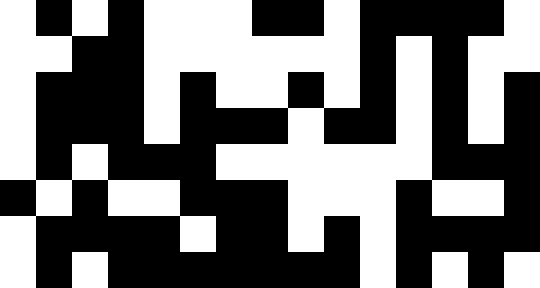[["white", "black", "white", "black", "white", "white", "white", "black", "black", "white", "black", "black", "black", "black", "white"], ["white", "white", "black", "black", "white", "white", "white", "white", "white", "white", "black", "white", "black", "white", "white"], ["white", "black", "black", "black", "white", "black", "white", "white", "black", "white", "black", "white", "black", "white", "black"], ["white", "black", "black", "black", "white", "black", "black", "black", "white", "black", "black", "white", "black", "white", "black"], ["white", "black", "white", "black", "black", "black", "white", "white", "white", "white", "white", "white", "black", "black", "black"], ["black", "white", "black", "white", "white", "black", "black", "black", "white", "white", "white", "black", "white", "white", "black"], ["white", "black", "black", "black", "black", "white", "black", "black", "white", "black", "white", "black", "black", "black", "black"], ["white", "black", "white", "black", "black", "black", "black", "black", "black", "black", "white", "black", "white", "black", "white"]]